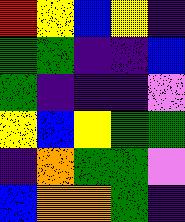[["red", "yellow", "blue", "yellow", "indigo"], ["green", "green", "indigo", "indigo", "blue"], ["green", "indigo", "indigo", "indigo", "violet"], ["yellow", "blue", "yellow", "green", "green"], ["indigo", "orange", "green", "green", "violet"], ["blue", "orange", "orange", "green", "indigo"]]